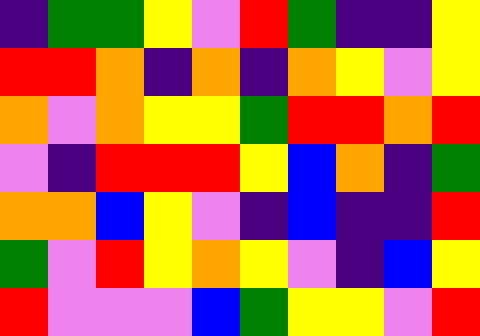[["indigo", "green", "green", "yellow", "violet", "red", "green", "indigo", "indigo", "yellow"], ["red", "red", "orange", "indigo", "orange", "indigo", "orange", "yellow", "violet", "yellow"], ["orange", "violet", "orange", "yellow", "yellow", "green", "red", "red", "orange", "red"], ["violet", "indigo", "red", "red", "red", "yellow", "blue", "orange", "indigo", "green"], ["orange", "orange", "blue", "yellow", "violet", "indigo", "blue", "indigo", "indigo", "red"], ["green", "violet", "red", "yellow", "orange", "yellow", "violet", "indigo", "blue", "yellow"], ["red", "violet", "violet", "violet", "blue", "green", "yellow", "yellow", "violet", "red"]]